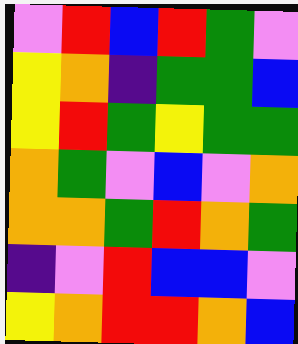[["violet", "red", "blue", "red", "green", "violet"], ["yellow", "orange", "indigo", "green", "green", "blue"], ["yellow", "red", "green", "yellow", "green", "green"], ["orange", "green", "violet", "blue", "violet", "orange"], ["orange", "orange", "green", "red", "orange", "green"], ["indigo", "violet", "red", "blue", "blue", "violet"], ["yellow", "orange", "red", "red", "orange", "blue"]]